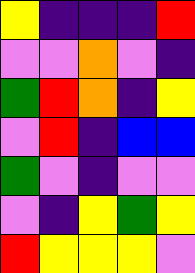[["yellow", "indigo", "indigo", "indigo", "red"], ["violet", "violet", "orange", "violet", "indigo"], ["green", "red", "orange", "indigo", "yellow"], ["violet", "red", "indigo", "blue", "blue"], ["green", "violet", "indigo", "violet", "violet"], ["violet", "indigo", "yellow", "green", "yellow"], ["red", "yellow", "yellow", "yellow", "violet"]]